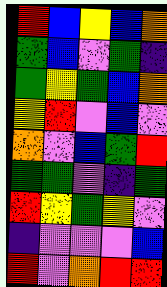[["red", "blue", "yellow", "blue", "orange"], ["green", "blue", "violet", "green", "indigo"], ["green", "yellow", "green", "blue", "orange"], ["yellow", "red", "violet", "blue", "violet"], ["orange", "violet", "blue", "green", "red"], ["green", "green", "violet", "indigo", "green"], ["red", "yellow", "green", "yellow", "violet"], ["indigo", "violet", "violet", "violet", "blue"], ["red", "violet", "orange", "red", "red"]]